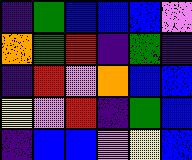[["indigo", "green", "blue", "blue", "blue", "violet"], ["orange", "green", "red", "indigo", "green", "indigo"], ["indigo", "red", "violet", "orange", "blue", "blue"], ["yellow", "violet", "red", "indigo", "green", "blue"], ["indigo", "blue", "blue", "violet", "yellow", "blue"]]